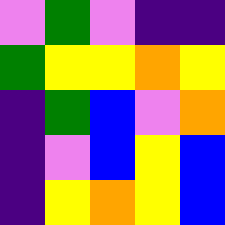[["violet", "green", "violet", "indigo", "indigo"], ["green", "yellow", "yellow", "orange", "yellow"], ["indigo", "green", "blue", "violet", "orange"], ["indigo", "violet", "blue", "yellow", "blue"], ["indigo", "yellow", "orange", "yellow", "blue"]]